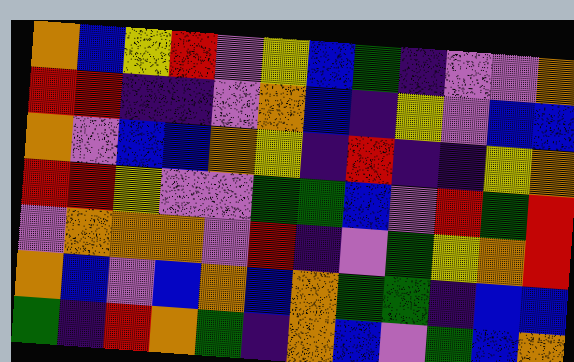[["orange", "blue", "yellow", "red", "violet", "yellow", "blue", "green", "indigo", "violet", "violet", "orange"], ["red", "red", "indigo", "indigo", "violet", "orange", "blue", "indigo", "yellow", "violet", "blue", "blue"], ["orange", "violet", "blue", "blue", "orange", "yellow", "indigo", "red", "indigo", "indigo", "yellow", "orange"], ["red", "red", "yellow", "violet", "violet", "green", "green", "blue", "violet", "red", "green", "red"], ["violet", "orange", "orange", "orange", "violet", "red", "indigo", "violet", "green", "yellow", "orange", "red"], ["orange", "blue", "violet", "blue", "orange", "blue", "orange", "green", "green", "indigo", "blue", "blue"], ["green", "indigo", "red", "orange", "green", "indigo", "orange", "blue", "violet", "green", "blue", "orange"]]